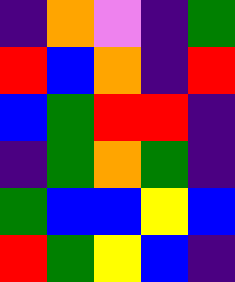[["indigo", "orange", "violet", "indigo", "green"], ["red", "blue", "orange", "indigo", "red"], ["blue", "green", "red", "red", "indigo"], ["indigo", "green", "orange", "green", "indigo"], ["green", "blue", "blue", "yellow", "blue"], ["red", "green", "yellow", "blue", "indigo"]]